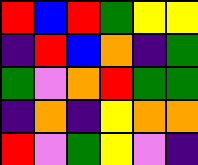[["red", "blue", "red", "green", "yellow", "yellow"], ["indigo", "red", "blue", "orange", "indigo", "green"], ["green", "violet", "orange", "red", "green", "green"], ["indigo", "orange", "indigo", "yellow", "orange", "orange"], ["red", "violet", "green", "yellow", "violet", "indigo"]]